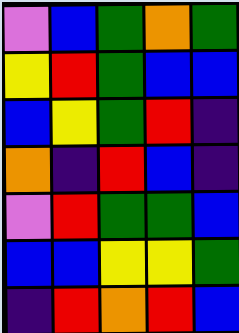[["violet", "blue", "green", "orange", "green"], ["yellow", "red", "green", "blue", "blue"], ["blue", "yellow", "green", "red", "indigo"], ["orange", "indigo", "red", "blue", "indigo"], ["violet", "red", "green", "green", "blue"], ["blue", "blue", "yellow", "yellow", "green"], ["indigo", "red", "orange", "red", "blue"]]